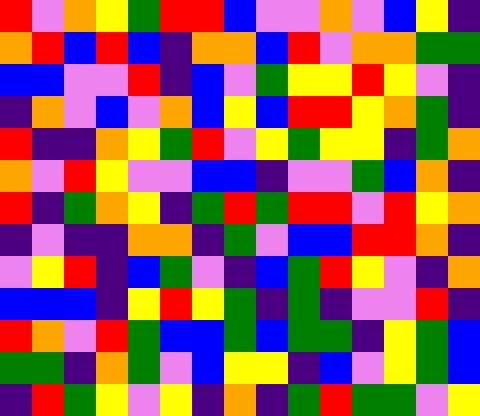[["red", "violet", "orange", "yellow", "green", "red", "red", "blue", "violet", "violet", "orange", "violet", "blue", "yellow", "indigo"], ["orange", "red", "blue", "red", "blue", "indigo", "orange", "orange", "blue", "red", "violet", "orange", "orange", "green", "green"], ["blue", "blue", "violet", "violet", "red", "indigo", "blue", "violet", "green", "yellow", "yellow", "red", "yellow", "violet", "indigo"], ["indigo", "orange", "violet", "blue", "violet", "orange", "blue", "yellow", "blue", "red", "red", "yellow", "orange", "green", "indigo"], ["red", "indigo", "indigo", "orange", "yellow", "green", "red", "violet", "yellow", "green", "yellow", "yellow", "indigo", "green", "orange"], ["orange", "violet", "red", "yellow", "violet", "violet", "blue", "blue", "indigo", "violet", "violet", "green", "blue", "orange", "indigo"], ["red", "indigo", "green", "orange", "yellow", "indigo", "green", "red", "green", "red", "red", "violet", "red", "yellow", "orange"], ["indigo", "violet", "indigo", "indigo", "orange", "orange", "indigo", "green", "violet", "blue", "blue", "red", "red", "orange", "indigo"], ["violet", "yellow", "red", "indigo", "blue", "green", "violet", "indigo", "blue", "green", "red", "yellow", "violet", "indigo", "orange"], ["blue", "blue", "blue", "indigo", "yellow", "red", "yellow", "green", "indigo", "green", "indigo", "violet", "violet", "red", "indigo"], ["red", "orange", "violet", "red", "green", "blue", "blue", "green", "blue", "green", "green", "indigo", "yellow", "green", "blue"], ["green", "green", "indigo", "orange", "green", "violet", "blue", "yellow", "yellow", "indigo", "blue", "violet", "yellow", "green", "blue"], ["indigo", "red", "green", "yellow", "violet", "yellow", "indigo", "orange", "indigo", "green", "red", "green", "green", "violet", "yellow"]]